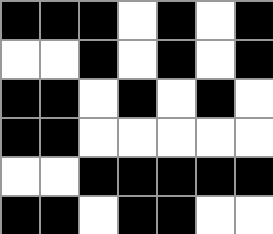[["black", "black", "black", "white", "black", "white", "black"], ["white", "white", "black", "white", "black", "white", "black"], ["black", "black", "white", "black", "white", "black", "white"], ["black", "black", "white", "white", "white", "white", "white"], ["white", "white", "black", "black", "black", "black", "black"], ["black", "black", "white", "black", "black", "white", "white"]]